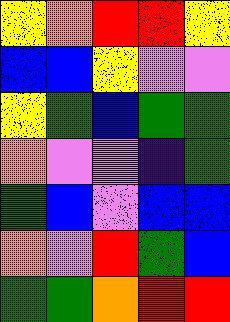[["yellow", "orange", "red", "red", "yellow"], ["blue", "blue", "yellow", "violet", "violet"], ["yellow", "green", "blue", "green", "green"], ["orange", "violet", "violet", "indigo", "green"], ["green", "blue", "violet", "blue", "blue"], ["orange", "violet", "red", "green", "blue"], ["green", "green", "orange", "red", "red"]]